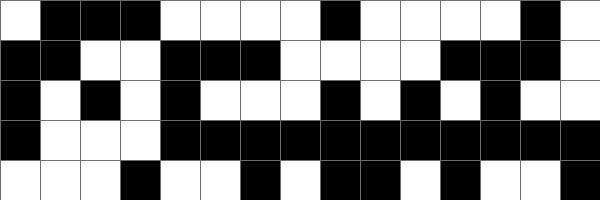[["white", "black", "black", "black", "white", "white", "white", "white", "black", "white", "white", "white", "white", "black", "white"], ["black", "black", "white", "white", "black", "black", "black", "white", "white", "white", "white", "black", "black", "black", "white"], ["black", "white", "black", "white", "black", "white", "white", "white", "black", "white", "black", "white", "black", "white", "white"], ["black", "white", "white", "white", "black", "black", "black", "black", "black", "black", "black", "black", "black", "black", "black"], ["white", "white", "white", "black", "white", "white", "black", "white", "black", "black", "white", "black", "white", "white", "black"]]